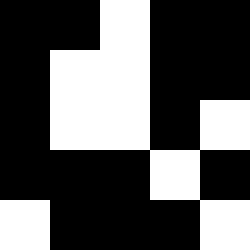[["black", "black", "white", "black", "black"], ["black", "white", "white", "black", "black"], ["black", "white", "white", "black", "white"], ["black", "black", "black", "white", "black"], ["white", "black", "black", "black", "white"]]